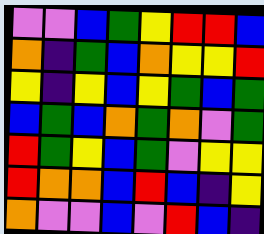[["violet", "violet", "blue", "green", "yellow", "red", "red", "blue"], ["orange", "indigo", "green", "blue", "orange", "yellow", "yellow", "red"], ["yellow", "indigo", "yellow", "blue", "yellow", "green", "blue", "green"], ["blue", "green", "blue", "orange", "green", "orange", "violet", "green"], ["red", "green", "yellow", "blue", "green", "violet", "yellow", "yellow"], ["red", "orange", "orange", "blue", "red", "blue", "indigo", "yellow"], ["orange", "violet", "violet", "blue", "violet", "red", "blue", "indigo"]]